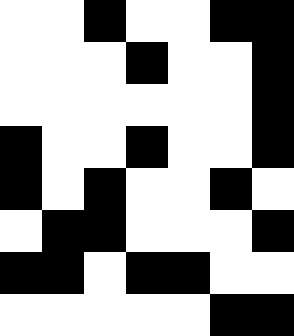[["white", "white", "black", "white", "white", "black", "black"], ["white", "white", "white", "black", "white", "white", "black"], ["white", "white", "white", "white", "white", "white", "black"], ["black", "white", "white", "black", "white", "white", "black"], ["black", "white", "black", "white", "white", "black", "white"], ["white", "black", "black", "white", "white", "white", "black"], ["black", "black", "white", "black", "black", "white", "white"], ["white", "white", "white", "white", "white", "black", "black"]]